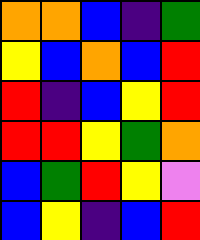[["orange", "orange", "blue", "indigo", "green"], ["yellow", "blue", "orange", "blue", "red"], ["red", "indigo", "blue", "yellow", "red"], ["red", "red", "yellow", "green", "orange"], ["blue", "green", "red", "yellow", "violet"], ["blue", "yellow", "indigo", "blue", "red"]]